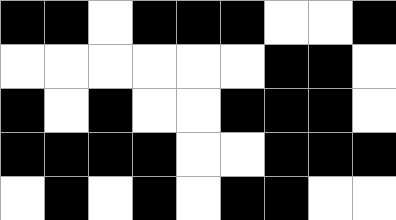[["black", "black", "white", "black", "black", "black", "white", "white", "black"], ["white", "white", "white", "white", "white", "white", "black", "black", "white"], ["black", "white", "black", "white", "white", "black", "black", "black", "white"], ["black", "black", "black", "black", "white", "white", "black", "black", "black"], ["white", "black", "white", "black", "white", "black", "black", "white", "white"]]